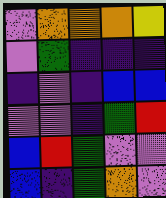[["violet", "orange", "orange", "orange", "yellow"], ["violet", "green", "indigo", "indigo", "indigo"], ["indigo", "violet", "indigo", "blue", "blue"], ["violet", "violet", "indigo", "green", "red"], ["blue", "red", "green", "violet", "violet"], ["blue", "indigo", "green", "orange", "violet"]]